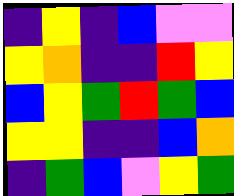[["indigo", "yellow", "indigo", "blue", "violet", "violet"], ["yellow", "orange", "indigo", "indigo", "red", "yellow"], ["blue", "yellow", "green", "red", "green", "blue"], ["yellow", "yellow", "indigo", "indigo", "blue", "orange"], ["indigo", "green", "blue", "violet", "yellow", "green"]]